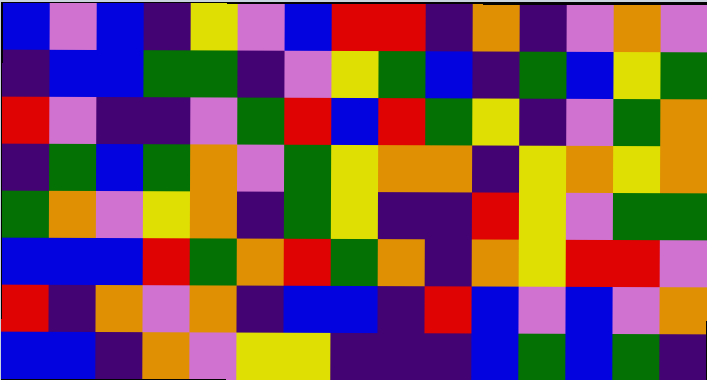[["blue", "violet", "blue", "indigo", "yellow", "violet", "blue", "red", "red", "indigo", "orange", "indigo", "violet", "orange", "violet"], ["indigo", "blue", "blue", "green", "green", "indigo", "violet", "yellow", "green", "blue", "indigo", "green", "blue", "yellow", "green"], ["red", "violet", "indigo", "indigo", "violet", "green", "red", "blue", "red", "green", "yellow", "indigo", "violet", "green", "orange"], ["indigo", "green", "blue", "green", "orange", "violet", "green", "yellow", "orange", "orange", "indigo", "yellow", "orange", "yellow", "orange"], ["green", "orange", "violet", "yellow", "orange", "indigo", "green", "yellow", "indigo", "indigo", "red", "yellow", "violet", "green", "green"], ["blue", "blue", "blue", "red", "green", "orange", "red", "green", "orange", "indigo", "orange", "yellow", "red", "red", "violet"], ["red", "indigo", "orange", "violet", "orange", "indigo", "blue", "blue", "indigo", "red", "blue", "violet", "blue", "violet", "orange"], ["blue", "blue", "indigo", "orange", "violet", "yellow", "yellow", "indigo", "indigo", "indigo", "blue", "green", "blue", "green", "indigo"]]